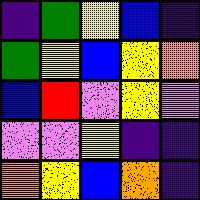[["indigo", "green", "yellow", "blue", "indigo"], ["green", "yellow", "blue", "yellow", "orange"], ["blue", "red", "violet", "yellow", "violet"], ["violet", "violet", "yellow", "indigo", "indigo"], ["orange", "yellow", "blue", "orange", "indigo"]]